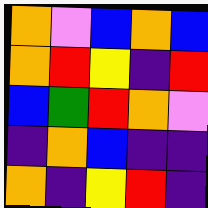[["orange", "violet", "blue", "orange", "blue"], ["orange", "red", "yellow", "indigo", "red"], ["blue", "green", "red", "orange", "violet"], ["indigo", "orange", "blue", "indigo", "indigo"], ["orange", "indigo", "yellow", "red", "indigo"]]